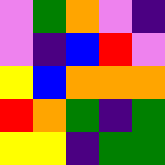[["violet", "green", "orange", "violet", "indigo"], ["violet", "indigo", "blue", "red", "violet"], ["yellow", "blue", "orange", "orange", "orange"], ["red", "orange", "green", "indigo", "green"], ["yellow", "yellow", "indigo", "green", "green"]]